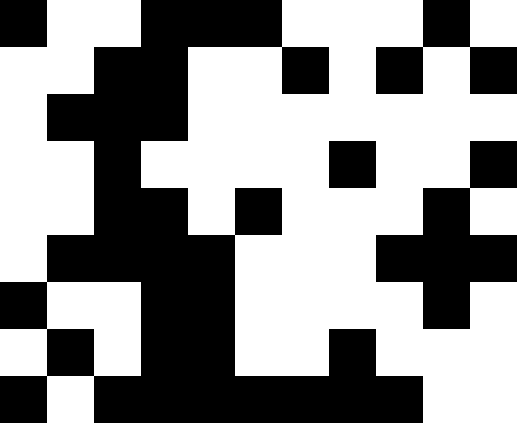[["black", "white", "white", "black", "black", "black", "white", "white", "white", "black", "white"], ["white", "white", "black", "black", "white", "white", "black", "white", "black", "white", "black"], ["white", "black", "black", "black", "white", "white", "white", "white", "white", "white", "white"], ["white", "white", "black", "white", "white", "white", "white", "black", "white", "white", "black"], ["white", "white", "black", "black", "white", "black", "white", "white", "white", "black", "white"], ["white", "black", "black", "black", "black", "white", "white", "white", "black", "black", "black"], ["black", "white", "white", "black", "black", "white", "white", "white", "white", "black", "white"], ["white", "black", "white", "black", "black", "white", "white", "black", "white", "white", "white"], ["black", "white", "black", "black", "black", "black", "black", "black", "black", "white", "white"]]